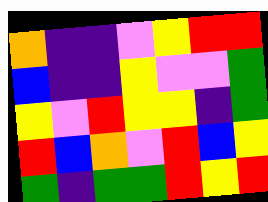[["orange", "indigo", "indigo", "violet", "yellow", "red", "red"], ["blue", "indigo", "indigo", "yellow", "violet", "violet", "green"], ["yellow", "violet", "red", "yellow", "yellow", "indigo", "green"], ["red", "blue", "orange", "violet", "red", "blue", "yellow"], ["green", "indigo", "green", "green", "red", "yellow", "red"]]